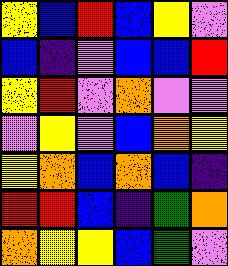[["yellow", "blue", "red", "blue", "yellow", "violet"], ["blue", "indigo", "violet", "blue", "blue", "red"], ["yellow", "red", "violet", "orange", "violet", "violet"], ["violet", "yellow", "violet", "blue", "orange", "yellow"], ["yellow", "orange", "blue", "orange", "blue", "indigo"], ["red", "red", "blue", "indigo", "green", "orange"], ["orange", "yellow", "yellow", "blue", "green", "violet"]]